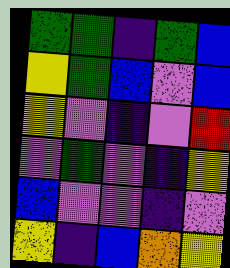[["green", "green", "indigo", "green", "blue"], ["yellow", "green", "blue", "violet", "blue"], ["yellow", "violet", "indigo", "violet", "red"], ["violet", "green", "violet", "indigo", "yellow"], ["blue", "violet", "violet", "indigo", "violet"], ["yellow", "indigo", "blue", "orange", "yellow"]]